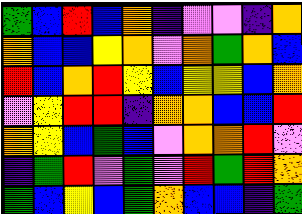[["green", "blue", "red", "blue", "orange", "indigo", "violet", "violet", "indigo", "orange"], ["orange", "blue", "blue", "yellow", "orange", "violet", "orange", "green", "orange", "blue"], ["red", "blue", "orange", "red", "yellow", "blue", "yellow", "yellow", "blue", "orange"], ["violet", "yellow", "red", "red", "indigo", "orange", "orange", "blue", "blue", "red"], ["orange", "yellow", "blue", "green", "blue", "violet", "orange", "orange", "red", "violet"], ["indigo", "green", "red", "violet", "green", "violet", "red", "green", "red", "orange"], ["green", "blue", "yellow", "blue", "green", "orange", "blue", "blue", "indigo", "green"]]